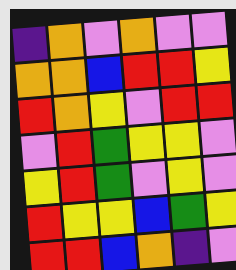[["indigo", "orange", "violet", "orange", "violet", "violet"], ["orange", "orange", "blue", "red", "red", "yellow"], ["red", "orange", "yellow", "violet", "red", "red"], ["violet", "red", "green", "yellow", "yellow", "violet"], ["yellow", "red", "green", "violet", "yellow", "violet"], ["red", "yellow", "yellow", "blue", "green", "yellow"], ["red", "red", "blue", "orange", "indigo", "violet"]]